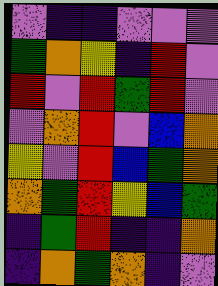[["violet", "indigo", "indigo", "violet", "violet", "violet"], ["green", "orange", "yellow", "indigo", "red", "violet"], ["red", "violet", "red", "green", "red", "violet"], ["violet", "orange", "red", "violet", "blue", "orange"], ["yellow", "violet", "red", "blue", "green", "orange"], ["orange", "green", "red", "yellow", "blue", "green"], ["indigo", "green", "red", "indigo", "indigo", "orange"], ["indigo", "orange", "green", "orange", "indigo", "violet"]]